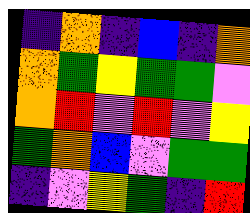[["indigo", "orange", "indigo", "blue", "indigo", "orange"], ["orange", "green", "yellow", "green", "green", "violet"], ["orange", "red", "violet", "red", "violet", "yellow"], ["green", "orange", "blue", "violet", "green", "green"], ["indigo", "violet", "yellow", "green", "indigo", "red"]]